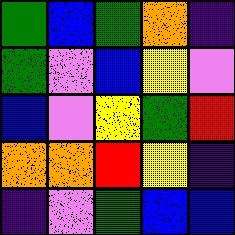[["green", "blue", "green", "orange", "indigo"], ["green", "violet", "blue", "yellow", "violet"], ["blue", "violet", "yellow", "green", "red"], ["orange", "orange", "red", "yellow", "indigo"], ["indigo", "violet", "green", "blue", "blue"]]